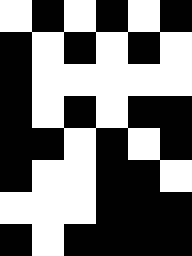[["white", "black", "white", "black", "white", "black"], ["black", "white", "black", "white", "black", "white"], ["black", "white", "white", "white", "white", "white"], ["black", "white", "black", "white", "black", "black"], ["black", "black", "white", "black", "white", "black"], ["black", "white", "white", "black", "black", "white"], ["white", "white", "white", "black", "black", "black"], ["black", "white", "black", "black", "black", "black"]]